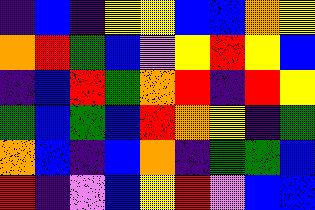[["indigo", "blue", "indigo", "yellow", "yellow", "blue", "blue", "orange", "yellow"], ["orange", "red", "green", "blue", "violet", "yellow", "red", "yellow", "blue"], ["indigo", "blue", "red", "green", "orange", "red", "indigo", "red", "yellow"], ["green", "blue", "green", "blue", "red", "orange", "yellow", "indigo", "green"], ["orange", "blue", "indigo", "blue", "orange", "indigo", "green", "green", "blue"], ["red", "indigo", "violet", "blue", "yellow", "red", "violet", "blue", "blue"]]